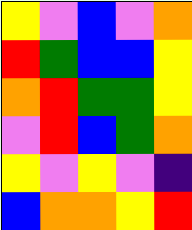[["yellow", "violet", "blue", "violet", "orange"], ["red", "green", "blue", "blue", "yellow"], ["orange", "red", "green", "green", "yellow"], ["violet", "red", "blue", "green", "orange"], ["yellow", "violet", "yellow", "violet", "indigo"], ["blue", "orange", "orange", "yellow", "red"]]